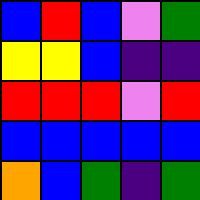[["blue", "red", "blue", "violet", "green"], ["yellow", "yellow", "blue", "indigo", "indigo"], ["red", "red", "red", "violet", "red"], ["blue", "blue", "blue", "blue", "blue"], ["orange", "blue", "green", "indigo", "green"]]